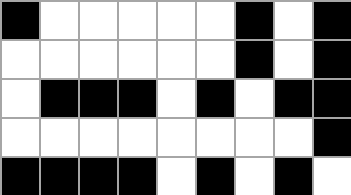[["black", "white", "white", "white", "white", "white", "black", "white", "black"], ["white", "white", "white", "white", "white", "white", "black", "white", "black"], ["white", "black", "black", "black", "white", "black", "white", "black", "black"], ["white", "white", "white", "white", "white", "white", "white", "white", "black"], ["black", "black", "black", "black", "white", "black", "white", "black", "white"]]